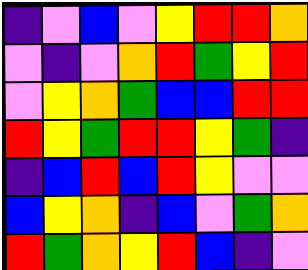[["indigo", "violet", "blue", "violet", "yellow", "red", "red", "orange"], ["violet", "indigo", "violet", "orange", "red", "green", "yellow", "red"], ["violet", "yellow", "orange", "green", "blue", "blue", "red", "red"], ["red", "yellow", "green", "red", "red", "yellow", "green", "indigo"], ["indigo", "blue", "red", "blue", "red", "yellow", "violet", "violet"], ["blue", "yellow", "orange", "indigo", "blue", "violet", "green", "orange"], ["red", "green", "orange", "yellow", "red", "blue", "indigo", "violet"]]